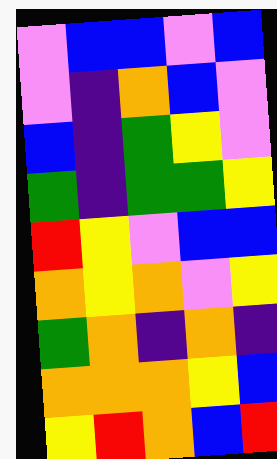[["violet", "blue", "blue", "violet", "blue"], ["violet", "indigo", "orange", "blue", "violet"], ["blue", "indigo", "green", "yellow", "violet"], ["green", "indigo", "green", "green", "yellow"], ["red", "yellow", "violet", "blue", "blue"], ["orange", "yellow", "orange", "violet", "yellow"], ["green", "orange", "indigo", "orange", "indigo"], ["orange", "orange", "orange", "yellow", "blue"], ["yellow", "red", "orange", "blue", "red"]]